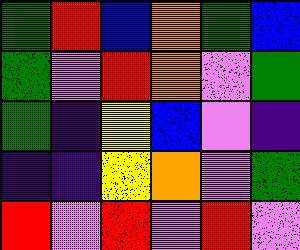[["green", "red", "blue", "orange", "green", "blue"], ["green", "violet", "red", "orange", "violet", "green"], ["green", "indigo", "yellow", "blue", "violet", "indigo"], ["indigo", "indigo", "yellow", "orange", "violet", "green"], ["red", "violet", "red", "violet", "red", "violet"]]